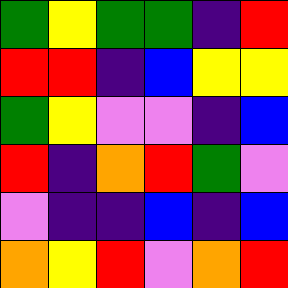[["green", "yellow", "green", "green", "indigo", "red"], ["red", "red", "indigo", "blue", "yellow", "yellow"], ["green", "yellow", "violet", "violet", "indigo", "blue"], ["red", "indigo", "orange", "red", "green", "violet"], ["violet", "indigo", "indigo", "blue", "indigo", "blue"], ["orange", "yellow", "red", "violet", "orange", "red"]]